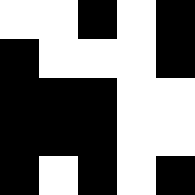[["white", "white", "black", "white", "black"], ["black", "white", "white", "white", "black"], ["black", "black", "black", "white", "white"], ["black", "black", "black", "white", "white"], ["black", "white", "black", "white", "black"]]